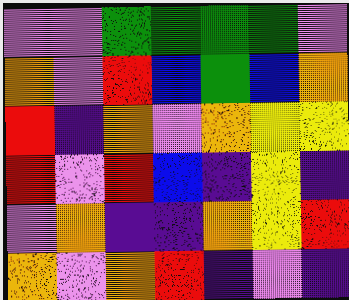[["violet", "violet", "green", "green", "green", "green", "violet"], ["orange", "violet", "red", "blue", "green", "blue", "orange"], ["red", "indigo", "orange", "violet", "orange", "yellow", "yellow"], ["red", "violet", "red", "blue", "indigo", "yellow", "indigo"], ["violet", "orange", "indigo", "indigo", "orange", "yellow", "red"], ["orange", "violet", "orange", "red", "indigo", "violet", "indigo"]]